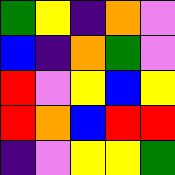[["green", "yellow", "indigo", "orange", "violet"], ["blue", "indigo", "orange", "green", "violet"], ["red", "violet", "yellow", "blue", "yellow"], ["red", "orange", "blue", "red", "red"], ["indigo", "violet", "yellow", "yellow", "green"]]